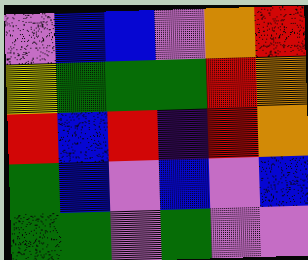[["violet", "blue", "blue", "violet", "orange", "red"], ["yellow", "green", "green", "green", "red", "orange"], ["red", "blue", "red", "indigo", "red", "orange"], ["green", "blue", "violet", "blue", "violet", "blue"], ["green", "green", "violet", "green", "violet", "violet"]]